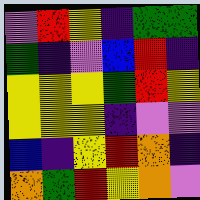[["violet", "red", "yellow", "indigo", "green", "green"], ["green", "indigo", "violet", "blue", "red", "indigo"], ["yellow", "yellow", "yellow", "green", "red", "yellow"], ["yellow", "yellow", "yellow", "indigo", "violet", "violet"], ["blue", "indigo", "yellow", "red", "orange", "indigo"], ["orange", "green", "red", "yellow", "orange", "violet"]]